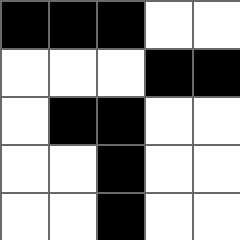[["black", "black", "black", "white", "white"], ["white", "white", "white", "black", "black"], ["white", "black", "black", "white", "white"], ["white", "white", "black", "white", "white"], ["white", "white", "black", "white", "white"]]